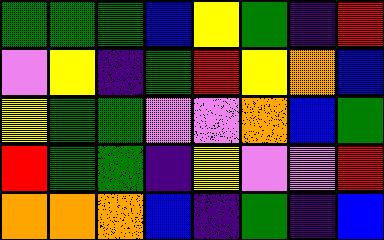[["green", "green", "green", "blue", "yellow", "green", "indigo", "red"], ["violet", "yellow", "indigo", "green", "red", "yellow", "orange", "blue"], ["yellow", "green", "green", "violet", "violet", "orange", "blue", "green"], ["red", "green", "green", "indigo", "yellow", "violet", "violet", "red"], ["orange", "orange", "orange", "blue", "indigo", "green", "indigo", "blue"]]